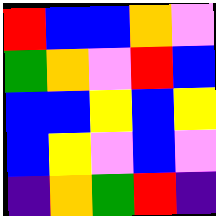[["red", "blue", "blue", "orange", "violet"], ["green", "orange", "violet", "red", "blue"], ["blue", "blue", "yellow", "blue", "yellow"], ["blue", "yellow", "violet", "blue", "violet"], ["indigo", "orange", "green", "red", "indigo"]]